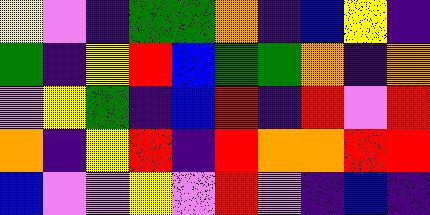[["yellow", "violet", "indigo", "green", "green", "orange", "indigo", "blue", "yellow", "indigo"], ["green", "indigo", "yellow", "red", "blue", "green", "green", "orange", "indigo", "orange"], ["violet", "yellow", "green", "indigo", "blue", "red", "indigo", "red", "violet", "red"], ["orange", "indigo", "yellow", "red", "indigo", "red", "orange", "orange", "red", "red"], ["blue", "violet", "violet", "yellow", "violet", "red", "violet", "indigo", "blue", "indigo"]]